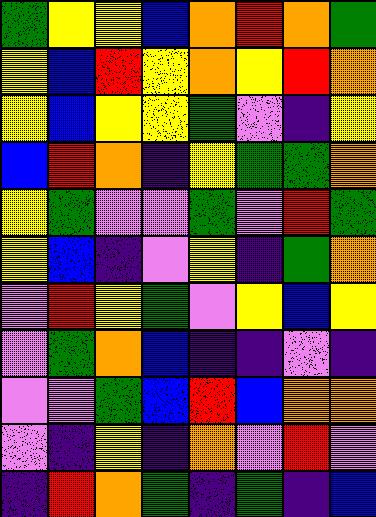[["green", "yellow", "yellow", "blue", "orange", "red", "orange", "green"], ["yellow", "blue", "red", "yellow", "orange", "yellow", "red", "orange"], ["yellow", "blue", "yellow", "yellow", "green", "violet", "indigo", "yellow"], ["blue", "red", "orange", "indigo", "yellow", "green", "green", "orange"], ["yellow", "green", "violet", "violet", "green", "violet", "red", "green"], ["yellow", "blue", "indigo", "violet", "yellow", "indigo", "green", "orange"], ["violet", "red", "yellow", "green", "violet", "yellow", "blue", "yellow"], ["violet", "green", "orange", "blue", "indigo", "indigo", "violet", "indigo"], ["violet", "violet", "green", "blue", "red", "blue", "orange", "orange"], ["violet", "indigo", "yellow", "indigo", "orange", "violet", "red", "violet"], ["indigo", "red", "orange", "green", "indigo", "green", "indigo", "blue"]]